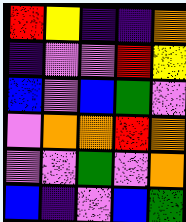[["red", "yellow", "indigo", "indigo", "orange"], ["indigo", "violet", "violet", "red", "yellow"], ["blue", "violet", "blue", "green", "violet"], ["violet", "orange", "orange", "red", "orange"], ["violet", "violet", "green", "violet", "orange"], ["blue", "indigo", "violet", "blue", "green"]]